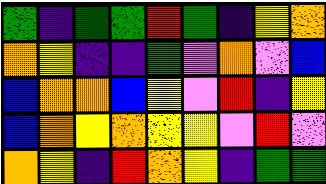[["green", "indigo", "green", "green", "red", "green", "indigo", "yellow", "orange"], ["orange", "yellow", "indigo", "indigo", "green", "violet", "orange", "violet", "blue"], ["blue", "orange", "orange", "blue", "yellow", "violet", "red", "indigo", "yellow"], ["blue", "orange", "yellow", "orange", "yellow", "yellow", "violet", "red", "violet"], ["orange", "yellow", "indigo", "red", "orange", "yellow", "indigo", "green", "green"]]